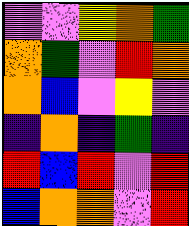[["violet", "violet", "yellow", "orange", "green"], ["orange", "green", "violet", "red", "orange"], ["orange", "blue", "violet", "yellow", "violet"], ["indigo", "orange", "indigo", "green", "indigo"], ["red", "blue", "red", "violet", "red"], ["blue", "orange", "orange", "violet", "red"]]